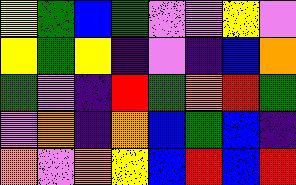[["yellow", "green", "blue", "green", "violet", "violet", "yellow", "violet"], ["yellow", "green", "yellow", "indigo", "violet", "indigo", "blue", "orange"], ["green", "violet", "indigo", "red", "green", "orange", "red", "green"], ["violet", "orange", "indigo", "orange", "blue", "green", "blue", "indigo"], ["orange", "violet", "orange", "yellow", "blue", "red", "blue", "red"]]